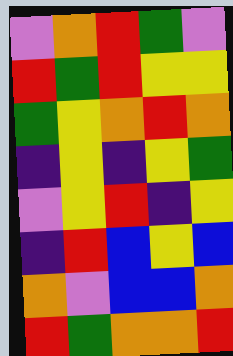[["violet", "orange", "red", "green", "violet"], ["red", "green", "red", "yellow", "yellow"], ["green", "yellow", "orange", "red", "orange"], ["indigo", "yellow", "indigo", "yellow", "green"], ["violet", "yellow", "red", "indigo", "yellow"], ["indigo", "red", "blue", "yellow", "blue"], ["orange", "violet", "blue", "blue", "orange"], ["red", "green", "orange", "orange", "red"]]